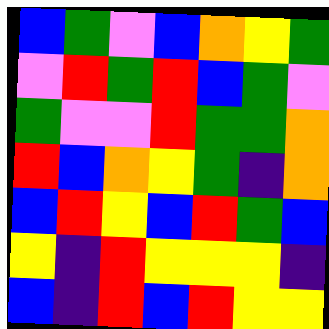[["blue", "green", "violet", "blue", "orange", "yellow", "green"], ["violet", "red", "green", "red", "blue", "green", "violet"], ["green", "violet", "violet", "red", "green", "green", "orange"], ["red", "blue", "orange", "yellow", "green", "indigo", "orange"], ["blue", "red", "yellow", "blue", "red", "green", "blue"], ["yellow", "indigo", "red", "yellow", "yellow", "yellow", "indigo"], ["blue", "indigo", "red", "blue", "red", "yellow", "yellow"]]